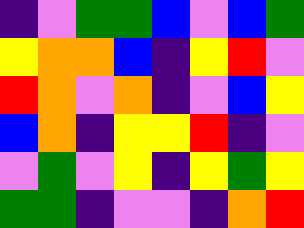[["indigo", "violet", "green", "green", "blue", "violet", "blue", "green"], ["yellow", "orange", "orange", "blue", "indigo", "yellow", "red", "violet"], ["red", "orange", "violet", "orange", "indigo", "violet", "blue", "yellow"], ["blue", "orange", "indigo", "yellow", "yellow", "red", "indigo", "violet"], ["violet", "green", "violet", "yellow", "indigo", "yellow", "green", "yellow"], ["green", "green", "indigo", "violet", "violet", "indigo", "orange", "red"]]